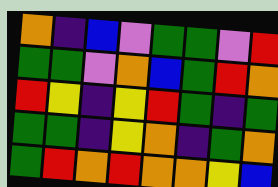[["orange", "indigo", "blue", "violet", "green", "green", "violet", "red"], ["green", "green", "violet", "orange", "blue", "green", "red", "orange"], ["red", "yellow", "indigo", "yellow", "red", "green", "indigo", "green"], ["green", "green", "indigo", "yellow", "orange", "indigo", "green", "orange"], ["green", "red", "orange", "red", "orange", "orange", "yellow", "blue"]]